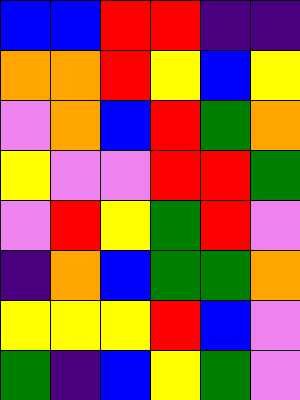[["blue", "blue", "red", "red", "indigo", "indigo"], ["orange", "orange", "red", "yellow", "blue", "yellow"], ["violet", "orange", "blue", "red", "green", "orange"], ["yellow", "violet", "violet", "red", "red", "green"], ["violet", "red", "yellow", "green", "red", "violet"], ["indigo", "orange", "blue", "green", "green", "orange"], ["yellow", "yellow", "yellow", "red", "blue", "violet"], ["green", "indigo", "blue", "yellow", "green", "violet"]]